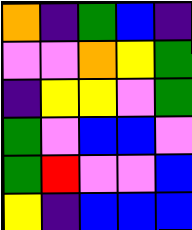[["orange", "indigo", "green", "blue", "indigo"], ["violet", "violet", "orange", "yellow", "green"], ["indigo", "yellow", "yellow", "violet", "green"], ["green", "violet", "blue", "blue", "violet"], ["green", "red", "violet", "violet", "blue"], ["yellow", "indigo", "blue", "blue", "blue"]]